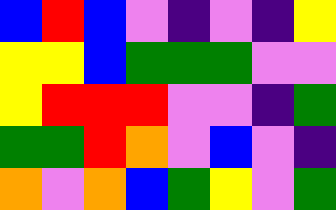[["blue", "red", "blue", "violet", "indigo", "violet", "indigo", "yellow"], ["yellow", "yellow", "blue", "green", "green", "green", "violet", "violet"], ["yellow", "red", "red", "red", "violet", "violet", "indigo", "green"], ["green", "green", "red", "orange", "violet", "blue", "violet", "indigo"], ["orange", "violet", "orange", "blue", "green", "yellow", "violet", "green"]]